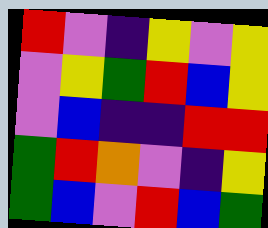[["red", "violet", "indigo", "yellow", "violet", "yellow"], ["violet", "yellow", "green", "red", "blue", "yellow"], ["violet", "blue", "indigo", "indigo", "red", "red"], ["green", "red", "orange", "violet", "indigo", "yellow"], ["green", "blue", "violet", "red", "blue", "green"]]